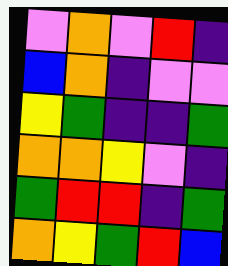[["violet", "orange", "violet", "red", "indigo"], ["blue", "orange", "indigo", "violet", "violet"], ["yellow", "green", "indigo", "indigo", "green"], ["orange", "orange", "yellow", "violet", "indigo"], ["green", "red", "red", "indigo", "green"], ["orange", "yellow", "green", "red", "blue"]]